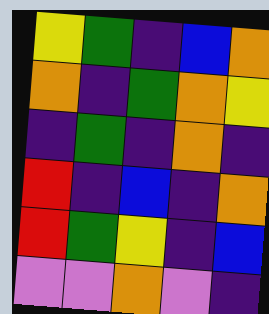[["yellow", "green", "indigo", "blue", "orange"], ["orange", "indigo", "green", "orange", "yellow"], ["indigo", "green", "indigo", "orange", "indigo"], ["red", "indigo", "blue", "indigo", "orange"], ["red", "green", "yellow", "indigo", "blue"], ["violet", "violet", "orange", "violet", "indigo"]]